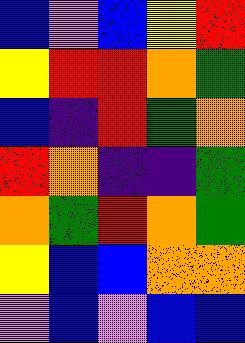[["blue", "violet", "blue", "yellow", "red"], ["yellow", "red", "red", "orange", "green"], ["blue", "indigo", "red", "green", "orange"], ["red", "orange", "indigo", "indigo", "green"], ["orange", "green", "red", "orange", "green"], ["yellow", "blue", "blue", "orange", "orange"], ["violet", "blue", "violet", "blue", "blue"]]